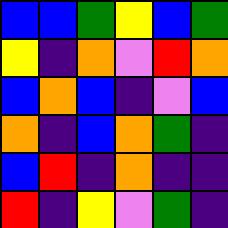[["blue", "blue", "green", "yellow", "blue", "green"], ["yellow", "indigo", "orange", "violet", "red", "orange"], ["blue", "orange", "blue", "indigo", "violet", "blue"], ["orange", "indigo", "blue", "orange", "green", "indigo"], ["blue", "red", "indigo", "orange", "indigo", "indigo"], ["red", "indigo", "yellow", "violet", "green", "indigo"]]